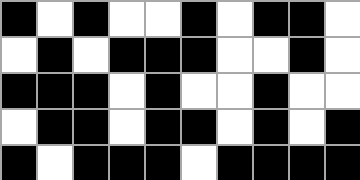[["black", "white", "black", "white", "white", "black", "white", "black", "black", "white"], ["white", "black", "white", "black", "black", "black", "white", "white", "black", "white"], ["black", "black", "black", "white", "black", "white", "white", "black", "white", "white"], ["white", "black", "black", "white", "black", "black", "white", "black", "white", "black"], ["black", "white", "black", "black", "black", "white", "black", "black", "black", "black"]]